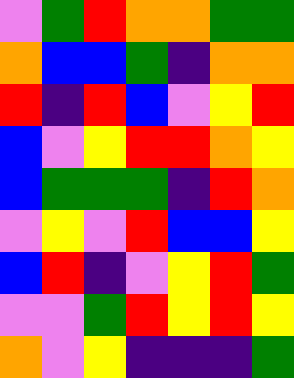[["violet", "green", "red", "orange", "orange", "green", "green"], ["orange", "blue", "blue", "green", "indigo", "orange", "orange"], ["red", "indigo", "red", "blue", "violet", "yellow", "red"], ["blue", "violet", "yellow", "red", "red", "orange", "yellow"], ["blue", "green", "green", "green", "indigo", "red", "orange"], ["violet", "yellow", "violet", "red", "blue", "blue", "yellow"], ["blue", "red", "indigo", "violet", "yellow", "red", "green"], ["violet", "violet", "green", "red", "yellow", "red", "yellow"], ["orange", "violet", "yellow", "indigo", "indigo", "indigo", "green"]]